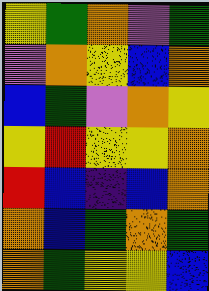[["yellow", "green", "orange", "violet", "green"], ["violet", "orange", "yellow", "blue", "orange"], ["blue", "green", "violet", "orange", "yellow"], ["yellow", "red", "yellow", "yellow", "orange"], ["red", "blue", "indigo", "blue", "orange"], ["orange", "blue", "green", "orange", "green"], ["orange", "green", "yellow", "yellow", "blue"]]